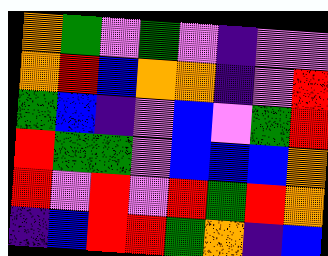[["orange", "green", "violet", "green", "violet", "indigo", "violet", "violet"], ["orange", "red", "blue", "orange", "orange", "indigo", "violet", "red"], ["green", "blue", "indigo", "violet", "blue", "violet", "green", "red"], ["red", "green", "green", "violet", "blue", "blue", "blue", "orange"], ["red", "violet", "red", "violet", "red", "green", "red", "orange"], ["indigo", "blue", "red", "red", "green", "orange", "indigo", "blue"]]